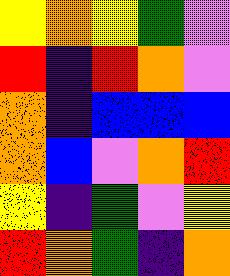[["yellow", "orange", "yellow", "green", "violet"], ["red", "indigo", "red", "orange", "violet"], ["orange", "indigo", "blue", "blue", "blue"], ["orange", "blue", "violet", "orange", "red"], ["yellow", "indigo", "green", "violet", "yellow"], ["red", "orange", "green", "indigo", "orange"]]